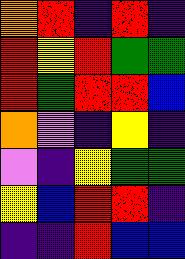[["orange", "red", "indigo", "red", "indigo"], ["red", "yellow", "red", "green", "green"], ["red", "green", "red", "red", "blue"], ["orange", "violet", "indigo", "yellow", "indigo"], ["violet", "indigo", "yellow", "green", "green"], ["yellow", "blue", "red", "red", "indigo"], ["indigo", "indigo", "red", "blue", "blue"]]